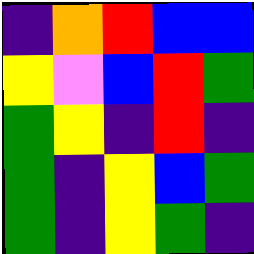[["indigo", "orange", "red", "blue", "blue"], ["yellow", "violet", "blue", "red", "green"], ["green", "yellow", "indigo", "red", "indigo"], ["green", "indigo", "yellow", "blue", "green"], ["green", "indigo", "yellow", "green", "indigo"]]